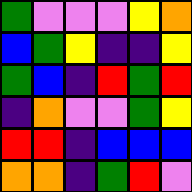[["green", "violet", "violet", "violet", "yellow", "orange"], ["blue", "green", "yellow", "indigo", "indigo", "yellow"], ["green", "blue", "indigo", "red", "green", "red"], ["indigo", "orange", "violet", "violet", "green", "yellow"], ["red", "red", "indigo", "blue", "blue", "blue"], ["orange", "orange", "indigo", "green", "red", "violet"]]